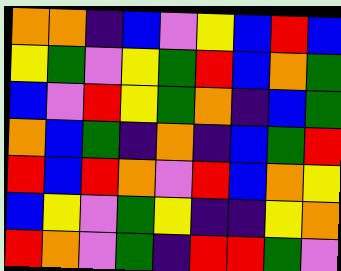[["orange", "orange", "indigo", "blue", "violet", "yellow", "blue", "red", "blue"], ["yellow", "green", "violet", "yellow", "green", "red", "blue", "orange", "green"], ["blue", "violet", "red", "yellow", "green", "orange", "indigo", "blue", "green"], ["orange", "blue", "green", "indigo", "orange", "indigo", "blue", "green", "red"], ["red", "blue", "red", "orange", "violet", "red", "blue", "orange", "yellow"], ["blue", "yellow", "violet", "green", "yellow", "indigo", "indigo", "yellow", "orange"], ["red", "orange", "violet", "green", "indigo", "red", "red", "green", "violet"]]